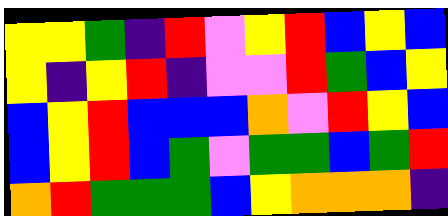[["yellow", "yellow", "green", "indigo", "red", "violet", "yellow", "red", "blue", "yellow", "blue"], ["yellow", "indigo", "yellow", "red", "indigo", "violet", "violet", "red", "green", "blue", "yellow"], ["blue", "yellow", "red", "blue", "blue", "blue", "orange", "violet", "red", "yellow", "blue"], ["blue", "yellow", "red", "blue", "green", "violet", "green", "green", "blue", "green", "red"], ["orange", "red", "green", "green", "green", "blue", "yellow", "orange", "orange", "orange", "indigo"]]